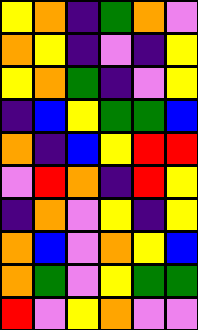[["yellow", "orange", "indigo", "green", "orange", "violet"], ["orange", "yellow", "indigo", "violet", "indigo", "yellow"], ["yellow", "orange", "green", "indigo", "violet", "yellow"], ["indigo", "blue", "yellow", "green", "green", "blue"], ["orange", "indigo", "blue", "yellow", "red", "red"], ["violet", "red", "orange", "indigo", "red", "yellow"], ["indigo", "orange", "violet", "yellow", "indigo", "yellow"], ["orange", "blue", "violet", "orange", "yellow", "blue"], ["orange", "green", "violet", "yellow", "green", "green"], ["red", "violet", "yellow", "orange", "violet", "violet"]]